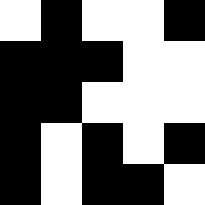[["white", "black", "white", "white", "black"], ["black", "black", "black", "white", "white"], ["black", "black", "white", "white", "white"], ["black", "white", "black", "white", "black"], ["black", "white", "black", "black", "white"]]